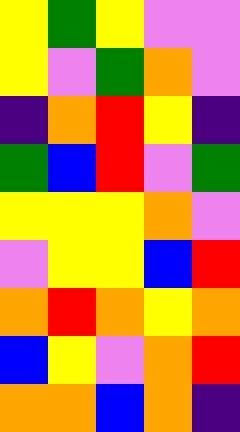[["yellow", "green", "yellow", "violet", "violet"], ["yellow", "violet", "green", "orange", "violet"], ["indigo", "orange", "red", "yellow", "indigo"], ["green", "blue", "red", "violet", "green"], ["yellow", "yellow", "yellow", "orange", "violet"], ["violet", "yellow", "yellow", "blue", "red"], ["orange", "red", "orange", "yellow", "orange"], ["blue", "yellow", "violet", "orange", "red"], ["orange", "orange", "blue", "orange", "indigo"]]